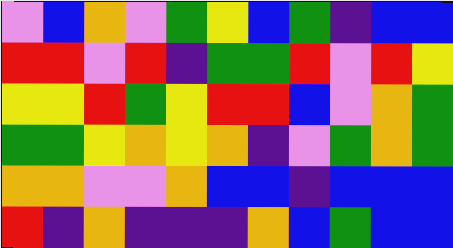[["violet", "blue", "orange", "violet", "green", "yellow", "blue", "green", "indigo", "blue", "blue"], ["red", "red", "violet", "red", "indigo", "green", "green", "red", "violet", "red", "yellow"], ["yellow", "yellow", "red", "green", "yellow", "red", "red", "blue", "violet", "orange", "green"], ["green", "green", "yellow", "orange", "yellow", "orange", "indigo", "violet", "green", "orange", "green"], ["orange", "orange", "violet", "violet", "orange", "blue", "blue", "indigo", "blue", "blue", "blue"], ["red", "indigo", "orange", "indigo", "indigo", "indigo", "orange", "blue", "green", "blue", "blue"]]